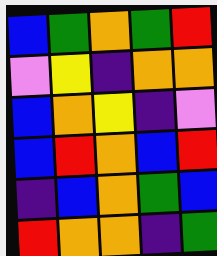[["blue", "green", "orange", "green", "red"], ["violet", "yellow", "indigo", "orange", "orange"], ["blue", "orange", "yellow", "indigo", "violet"], ["blue", "red", "orange", "blue", "red"], ["indigo", "blue", "orange", "green", "blue"], ["red", "orange", "orange", "indigo", "green"]]